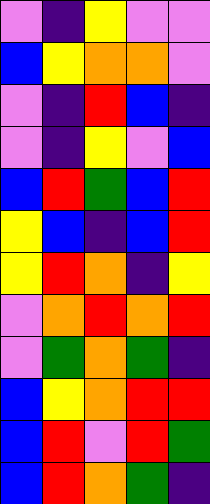[["violet", "indigo", "yellow", "violet", "violet"], ["blue", "yellow", "orange", "orange", "violet"], ["violet", "indigo", "red", "blue", "indigo"], ["violet", "indigo", "yellow", "violet", "blue"], ["blue", "red", "green", "blue", "red"], ["yellow", "blue", "indigo", "blue", "red"], ["yellow", "red", "orange", "indigo", "yellow"], ["violet", "orange", "red", "orange", "red"], ["violet", "green", "orange", "green", "indigo"], ["blue", "yellow", "orange", "red", "red"], ["blue", "red", "violet", "red", "green"], ["blue", "red", "orange", "green", "indigo"]]